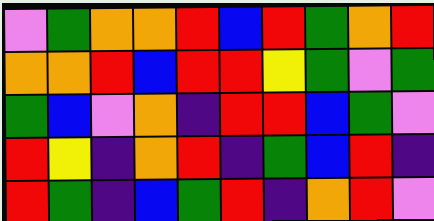[["violet", "green", "orange", "orange", "red", "blue", "red", "green", "orange", "red"], ["orange", "orange", "red", "blue", "red", "red", "yellow", "green", "violet", "green"], ["green", "blue", "violet", "orange", "indigo", "red", "red", "blue", "green", "violet"], ["red", "yellow", "indigo", "orange", "red", "indigo", "green", "blue", "red", "indigo"], ["red", "green", "indigo", "blue", "green", "red", "indigo", "orange", "red", "violet"]]